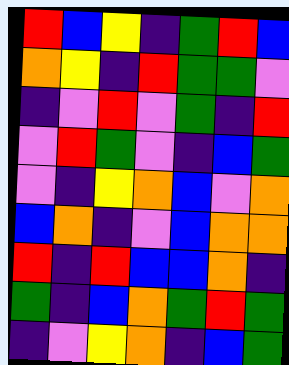[["red", "blue", "yellow", "indigo", "green", "red", "blue"], ["orange", "yellow", "indigo", "red", "green", "green", "violet"], ["indigo", "violet", "red", "violet", "green", "indigo", "red"], ["violet", "red", "green", "violet", "indigo", "blue", "green"], ["violet", "indigo", "yellow", "orange", "blue", "violet", "orange"], ["blue", "orange", "indigo", "violet", "blue", "orange", "orange"], ["red", "indigo", "red", "blue", "blue", "orange", "indigo"], ["green", "indigo", "blue", "orange", "green", "red", "green"], ["indigo", "violet", "yellow", "orange", "indigo", "blue", "green"]]